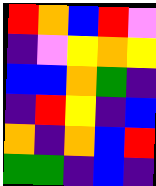[["red", "orange", "blue", "red", "violet"], ["indigo", "violet", "yellow", "orange", "yellow"], ["blue", "blue", "orange", "green", "indigo"], ["indigo", "red", "yellow", "indigo", "blue"], ["orange", "indigo", "orange", "blue", "red"], ["green", "green", "indigo", "blue", "indigo"]]